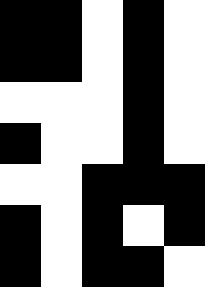[["black", "black", "white", "black", "white"], ["black", "black", "white", "black", "white"], ["white", "white", "white", "black", "white"], ["black", "white", "white", "black", "white"], ["white", "white", "black", "black", "black"], ["black", "white", "black", "white", "black"], ["black", "white", "black", "black", "white"]]